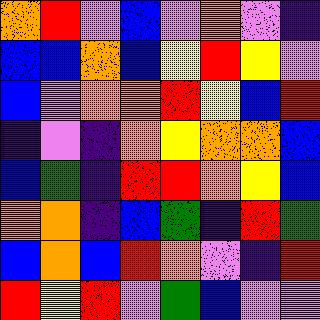[["orange", "red", "violet", "blue", "violet", "orange", "violet", "indigo"], ["blue", "blue", "orange", "blue", "yellow", "red", "yellow", "violet"], ["blue", "violet", "orange", "orange", "red", "yellow", "blue", "red"], ["indigo", "violet", "indigo", "orange", "yellow", "orange", "orange", "blue"], ["blue", "green", "indigo", "red", "red", "orange", "yellow", "blue"], ["orange", "orange", "indigo", "blue", "green", "indigo", "red", "green"], ["blue", "orange", "blue", "red", "orange", "violet", "indigo", "red"], ["red", "yellow", "red", "violet", "green", "blue", "violet", "violet"]]